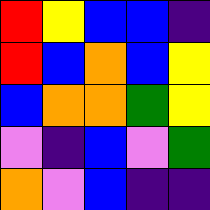[["red", "yellow", "blue", "blue", "indigo"], ["red", "blue", "orange", "blue", "yellow"], ["blue", "orange", "orange", "green", "yellow"], ["violet", "indigo", "blue", "violet", "green"], ["orange", "violet", "blue", "indigo", "indigo"]]